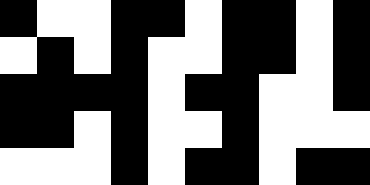[["black", "white", "white", "black", "black", "white", "black", "black", "white", "black"], ["white", "black", "white", "black", "white", "white", "black", "black", "white", "black"], ["black", "black", "black", "black", "white", "black", "black", "white", "white", "black"], ["black", "black", "white", "black", "white", "white", "black", "white", "white", "white"], ["white", "white", "white", "black", "white", "black", "black", "white", "black", "black"]]